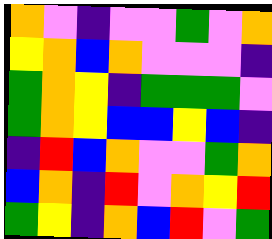[["orange", "violet", "indigo", "violet", "violet", "green", "violet", "orange"], ["yellow", "orange", "blue", "orange", "violet", "violet", "violet", "indigo"], ["green", "orange", "yellow", "indigo", "green", "green", "green", "violet"], ["green", "orange", "yellow", "blue", "blue", "yellow", "blue", "indigo"], ["indigo", "red", "blue", "orange", "violet", "violet", "green", "orange"], ["blue", "orange", "indigo", "red", "violet", "orange", "yellow", "red"], ["green", "yellow", "indigo", "orange", "blue", "red", "violet", "green"]]